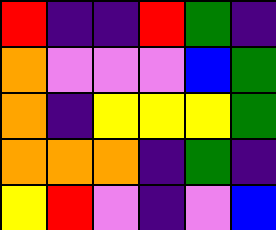[["red", "indigo", "indigo", "red", "green", "indigo"], ["orange", "violet", "violet", "violet", "blue", "green"], ["orange", "indigo", "yellow", "yellow", "yellow", "green"], ["orange", "orange", "orange", "indigo", "green", "indigo"], ["yellow", "red", "violet", "indigo", "violet", "blue"]]